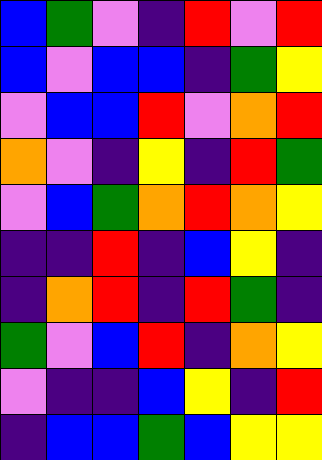[["blue", "green", "violet", "indigo", "red", "violet", "red"], ["blue", "violet", "blue", "blue", "indigo", "green", "yellow"], ["violet", "blue", "blue", "red", "violet", "orange", "red"], ["orange", "violet", "indigo", "yellow", "indigo", "red", "green"], ["violet", "blue", "green", "orange", "red", "orange", "yellow"], ["indigo", "indigo", "red", "indigo", "blue", "yellow", "indigo"], ["indigo", "orange", "red", "indigo", "red", "green", "indigo"], ["green", "violet", "blue", "red", "indigo", "orange", "yellow"], ["violet", "indigo", "indigo", "blue", "yellow", "indigo", "red"], ["indigo", "blue", "blue", "green", "blue", "yellow", "yellow"]]